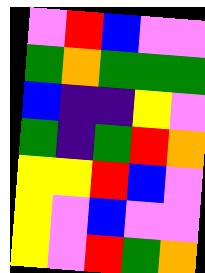[["violet", "red", "blue", "violet", "violet"], ["green", "orange", "green", "green", "green"], ["blue", "indigo", "indigo", "yellow", "violet"], ["green", "indigo", "green", "red", "orange"], ["yellow", "yellow", "red", "blue", "violet"], ["yellow", "violet", "blue", "violet", "violet"], ["yellow", "violet", "red", "green", "orange"]]